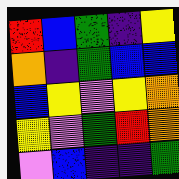[["red", "blue", "green", "indigo", "yellow"], ["orange", "indigo", "green", "blue", "blue"], ["blue", "yellow", "violet", "yellow", "orange"], ["yellow", "violet", "green", "red", "orange"], ["violet", "blue", "indigo", "indigo", "green"]]